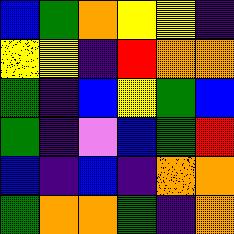[["blue", "green", "orange", "yellow", "yellow", "indigo"], ["yellow", "yellow", "indigo", "red", "orange", "orange"], ["green", "indigo", "blue", "yellow", "green", "blue"], ["green", "indigo", "violet", "blue", "green", "red"], ["blue", "indigo", "blue", "indigo", "orange", "orange"], ["green", "orange", "orange", "green", "indigo", "orange"]]